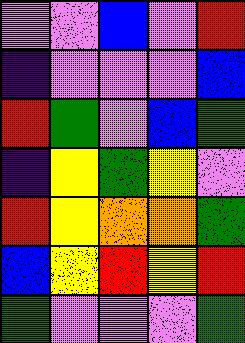[["violet", "violet", "blue", "violet", "red"], ["indigo", "violet", "violet", "violet", "blue"], ["red", "green", "violet", "blue", "green"], ["indigo", "yellow", "green", "yellow", "violet"], ["red", "yellow", "orange", "orange", "green"], ["blue", "yellow", "red", "yellow", "red"], ["green", "violet", "violet", "violet", "green"]]